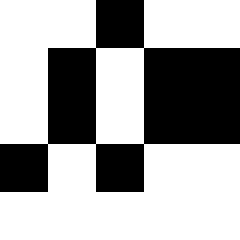[["white", "white", "black", "white", "white"], ["white", "black", "white", "black", "black"], ["white", "black", "white", "black", "black"], ["black", "white", "black", "white", "white"], ["white", "white", "white", "white", "white"]]